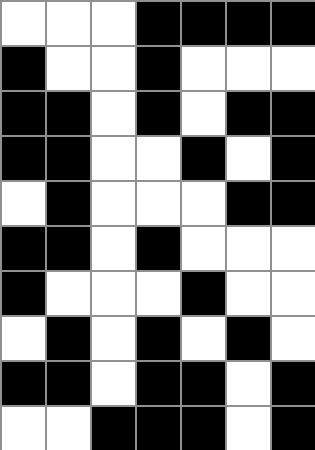[["white", "white", "white", "black", "black", "black", "black"], ["black", "white", "white", "black", "white", "white", "white"], ["black", "black", "white", "black", "white", "black", "black"], ["black", "black", "white", "white", "black", "white", "black"], ["white", "black", "white", "white", "white", "black", "black"], ["black", "black", "white", "black", "white", "white", "white"], ["black", "white", "white", "white", "black", "white", "white"], ["white", "black", "white", "black", "white", "black", "white"], ["black", "black", "white", "black", "black", "white", "black"], ["white", "white", "black", "black", "black", "white", "black"]]